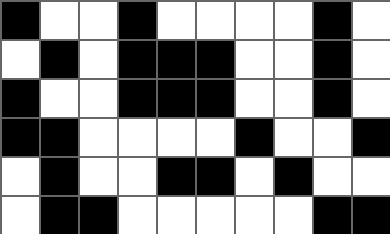[["black", "white", "white", "black", "white", "white", "white", "white", "black", "white"], ["white", "black", "white", "black", "black", "black", "white", "white", "black", "white"], ["black", "white", "white", "black", "black", "black", "white", "white", "black", "white"], ["black", "black", "white", "white", "white", "white", "black", "white", "white", "black"], ["white", "black", "white", "white", "black", "black", "white", "black", "white", "white"], ["white", "black", "black", "white", "white", "white", "white", "white", "black", "black"]]